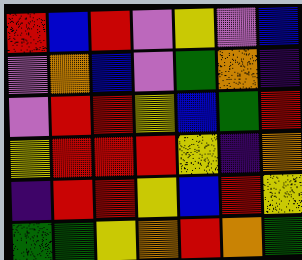[["red", "blue", "red", "violet", "yellow", "violet", "blue"], ["violet", "orange", "blue", "violet", "green", "orange", "indigo"], ["violet", "red", "red", "yellow", "blue", "green", "red"], ["yellow", "red", "red", "red", "yellow", "indigo", "orange"], ["indigo", "red", "red", "yellow", "blue", "red", "yellow"], ["green", "green", "yellow", "orange", "red", "orange", "green"]]